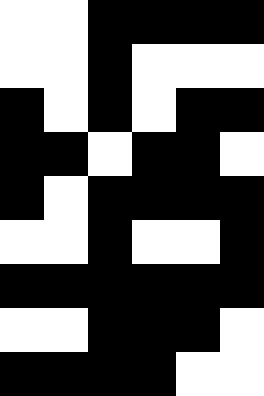[["white", "white", "black", "black", "black", "black"], ["white", "white", "black", "white", "white", "white"], ["black", "white", "black", "white", "black", "black"], ["black", "black", "white", "black", "black", "white"], ["black", "white", "black", "black", "black", "black"], ["white", "white", "black", "white", "white", "black"], ["black", "black", "black", "black", "black", "black"], ["white", "white", "black", "black", "black", "white"], ["black", "black", "black", "black", "white", "white"]]